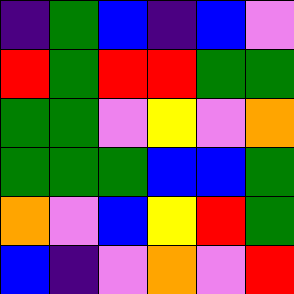[["indigo", "green", "blue", "indigo", "blue", "violet"], ["red", "green", "red", "red", "green", "green"], ["green", "green", "violet", "yellow", "violet", "orange"], ["green", "green", "green", "blue", "blue", "green"], ["orange", "violet", "blue", "yellow", "red", "green"], ["blue", "indigo", "violet", "orange", "violet", "red"]]